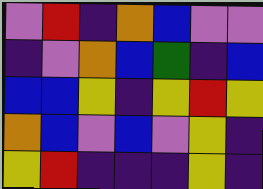[["violet", "red", "indigo", "orange", "blue", "violet", "violet"], ["indigo", "violet", "orange", "blue", "green", "indigo", "blue"], ["blue", "blue", "yellow", "indigo", "yellow", "red", "yellow"], ["orange", "blue", "violet", "blue", "violet", "yellow", "indigo"], ["yellow", "red", "indigo", "indigo", "indigo", "yellow", "indigo"]]